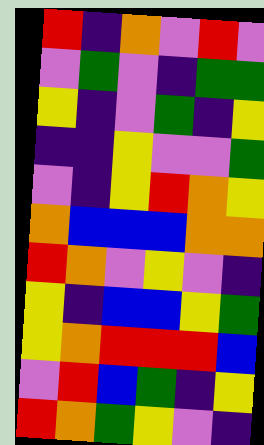[["red", "indigo", "orange", "violet", "red", "violet"], ["violet", "green", "violet", "indigo", "green", "green"], ["yellow", "indigo", "violet", "green", "indigo", "yellow"], ["indigo", "indigo", "yellow", "violet", "violet", "green"], ["violet", "indigo", "yellow", "red", "orange", "yellow"], ["orange", "blue", "blue", "blue", "orange", "orange"], ["red", "orange", "violet", "yellow", "violet", "indigo"], ["yellow", "indigo", "blue", "blue", "yellow", "green"], ["yellow", "orange", "red", "red", "red", "blue"], ["violet", "red", "blue", "green", "indigo", "yellow"], ["red", "orange", "green", "yellow", "violet", "indigo"]]